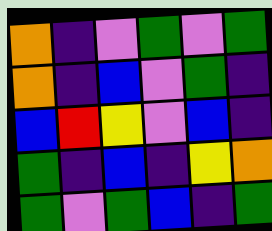[["orange", "indigo", "violet", "green", "violet", "green"], ["orange", "indigo", "blue", "violet", "green", "indigo"], ["blue", "red", "yellow", "violet", "blue", "indigo"], ["green", "indigo", "blue", "indigo", "yellow", "orange"], ["green", "violet", "green", "blue", "indigo", "green"]]